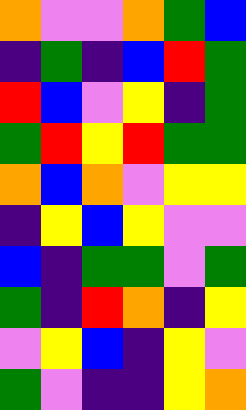[["orange", "violet", "violet", "orange", "green", "blue"], ["indigo", "green", "indigo", "blue", "red", "green"], ["red", "blue", "violet", "yellow", "indigo", "green"], ["green", "red", "yellow", "red", "green", "green"], ["orange", "blue", "orange", "violet", "yellow", "yellow"], ["indigo", "yellow", "blue", "yellow", "violet", "violet"], ["blue", "indigo", "green", "green", "violet", "green"], ["green", "indigo", "red", "orange", "indigo", "yellow"], ["violet", "yellow", "blue", "indigo", "yellow", "violet"], ["green", "violet", "indigo", "indigo", "yellow", "orange"]]